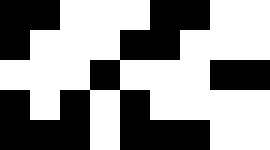[["black", "black", "white", "white", "white", "black", "black", "white", "white"], ["black", "white", "white", "white", "black", "black", "white", "white", "white"], ["white", "white", "white", "black", "white", "white", "white", "black", "black"], ["black", "white", "black", "white", "black", "white", "white", "white", "white"], ["black", "black", "black", "white", "black", "black", "black", "white", "white"]]